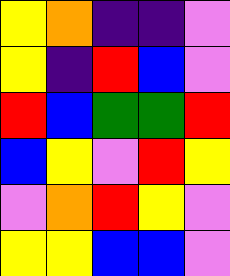[["yellow", "orange", "indigo", "indigo", "violet"], ["yellow", "indigo", "red", "blue", "violet"], ["red", "blue", "green", "green", "red"], ["blue", "yellow", "violet", "red", "yellow"], ["violet", "orange", "red", "yellow", "violet"], ["yellow", "yellow", "blue", "blue", "violet"]]